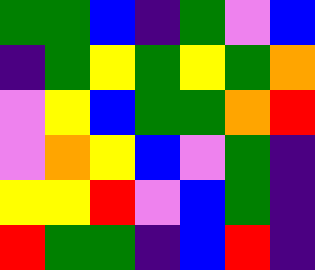[["green", "green", "blue", "indigo", "green", "violet", "blue"], ["indigo", "green", "yellow", "green", "yellow", "green", "orange"], ["violet", "yellow", "blue", "green", "green", "orange", "red"], ["violet", "orange", "yellow", "blue", "violet", "green", "indigo"], ["yellow", "yellow", "red", "violet", "blue", "green", "indigo"], ["red", "green", "green", "indigo", "blue", "red", "indigo"]]